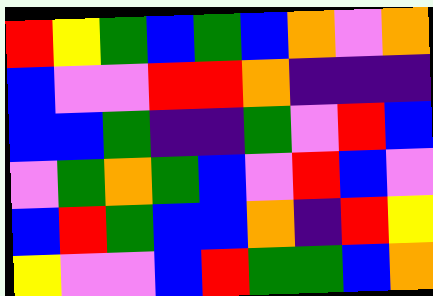[["red", "yellow", "green", "blue", "green", "blue", "orange", "violet", "orange"], ["blue", "violet", "violet", "red", "red", "orange", "indigo", "indigo", "indigo"], ["blue", "blue", "green", "indigo", "indigo", "green", "violet", "red", "blue"], ["violet", "green", "orange", "green", "blue", "violet", "red", "blue", "violet"], ["blue", "red", "green", "blue", "blue", "orange", "indigo", "red", "yellow"], ["yellow", "violet", "violet", "blue", "red", "green", "green", "blue", "orange"]]